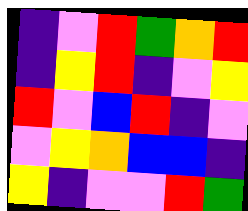[["indigo", "violet", "red", "green", "orange", "red"], ["indigo", "yellow", "red", "indigo", "violet", "yellow"], ["red", "violet", "blue", "red", "indigo", "violet"], ["violet", "yellow", "orange", "blue", "blue", "indigo"], ["yellow", "indigo", "violet", "violet", "red", "green"]]